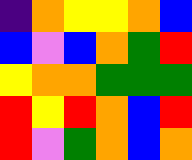[["indigo", "orange", "yellow", "yellow", "orange", "blue"], ["blue", "violet", "blue", "orange", "green", "red"], ["yellow", "orange", "orange", "green", "green", "green"], ["red", "yellow", "red", "orange", "blue", "red"], ["red", "violet", "green", "orange", "blue", "orange"]]